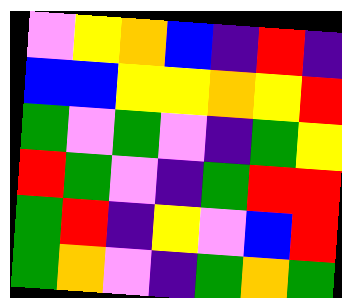[["violet", "yellow", "orange", "blue", "indigo", "red", "indigo"], ["blue", "blue", "yellow", "yellow", "orange", "yellow", "red"], ["green", "violet", "green", "violet", "indigo", "green", "yellow"], ["red", "green", "violet", "indigo", "green", "red", "red"], ["green", "red", "indigo", "yellow", "violet", "blue", "red"], ["green", "orange", "violet", "indigo", "green", "orange", "green"]]